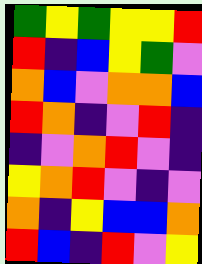[["green", "yellow", "green", "yellow", "yellow", "red"], ["red", "indigo", "blue", "yellow", "green", "violet"], ["orange", "blue", "violet", "orange", "orange", "blue"], ["red", "orange", "indigo", "violet", "red", "indigo"], ["indigo", "violet", "orange", "red", "violet", "indigo"], ["yellow", "orange", "red", "violet", "indigo", "violet"], ["orange", "indigo", "yellow", "blue", "blue", "orange"], ["red", "blue", "indigo", "red", "violet", "yellow"]]